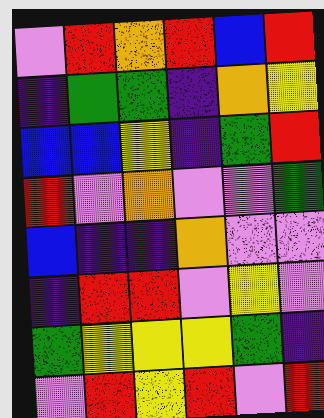[["violet", "red", "orange", "red", "blue", "red"], ["indigo", "green", "green", "indigo", "orange", "yellow"], ["blue", "blue", "yellow", "indigo", "green", "red"], ["red", "violet", "orange", "violet", "violet", "green"], ["blue", "indigo", "indigo", "orange", "violet", "violet"], ["indigo", "red", "red", "violet", "yellow", "violet"], ["green", "yellow", "yellow", "yellow", "green", "indigo"], ["violet", "red", "yellow", "red", "violet", "red"]]